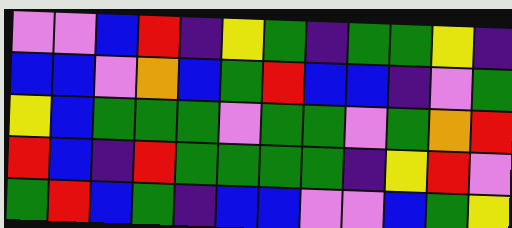[["violet", "violet", "blue", "red", "indigo", "yellow", "green", "indigo", "green", "green", "yellow", "indigo"], ["blue", "blue", "violet", "orange", "blue", "green", "red", "blue", "blue", "indigo", "violet", "green"], ["yellow", "blue", "green", "green", "green", "violet", "green", "green", "violet", "green", "orange", "red"], ["red", "blue", "indigo", "red", "green", "green", "green", "green", "indigo", "yellow", "red", "violet"], ["green", "red", "blue", "green", "indigo", "blue", "blue", "violet", "violet", "blue", "green", "yellow"]]